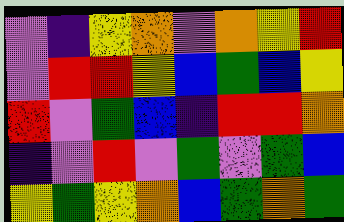[["violet", "indigo", "yellow", "orange", "violet", "orange", "yellow", "red"], ["violet", "red", "red", "yellow", "blue", "green", "blue", "yellow"], ["red", "violet", "green", "blue", "indigo", "red", "red", "orange"], ["indigo", "violet", "red", "violet", "green", "violet", "green", "blue"], ["yellow", "green", "yellow", "orange", "blue", "green", "orange", "green"]]